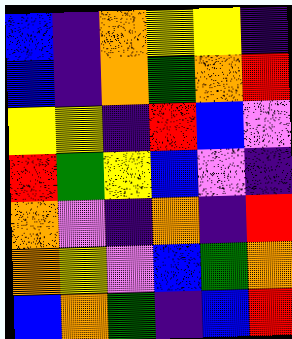[["blue", "indigo", "orange", "yellow", "yellow", "indigo"], ["blue", "indigo", "orange", "green", "orange", "red"], ["yellow", "yellow", "indigo", "red", "blue", "violet"], ["red", "green", "yellow", "blue", "violet", "indigo"], ["orange", "violet", "indigo", "orange", "indigo", "red"], ["orange", "yellow", "violet", "blue", "green", "orange"], ["blue", "orange", "green", "indigo", "blue", "red"]]